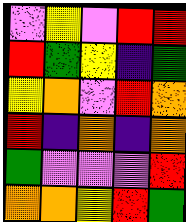[["violet", "yellow", "violet", "red", "red"], ["red", "green", "yellow", "indigo", "green"], ["yellow", "orange", "violet", "red", "orange"], ["red", "indigo", "orange", "indigo", "orange"], ["green", "violet", "violet", "violet", "red"], ["orange", "orange", "yellow", "red", "green"]]